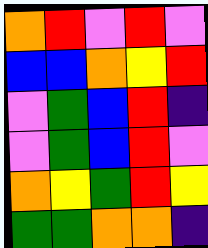[["orange", "red", "violet", "red", "violet"], ["blue", "blue", "orange", "yellow", "red"], ["violet", "green", "blue", "red", "indigo"], ["violet", "green", "blue", "red", "violet"], ["orange", "yellow", "green", "red", "yellow"], ["green", "green", "orange", "orange", "indigo"]]